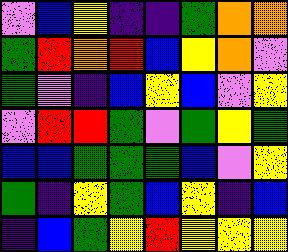[["violet", "blue", "yellow", "indigo", "indigo", "green", "orange", "orange"], ["green", "red", "orange", "red", "blue", "yellow", "orange", "violet"], ["green", "violet", "indigo", "blue", "yellow", "blue", "violet", "yellow"], ["violet", "red", "red", "green", "violet", "green", "yellow", "green"], ["blue", "blue", "green", "green", "green", "blue", "violet", "yellow"], ["green", "indigo", "yellow", "green", "blue", "yellow", "indigo", "blue"], ["indigo", "blue", "green", "yellow", "red", "yellow", "yellow", "yellow"]]